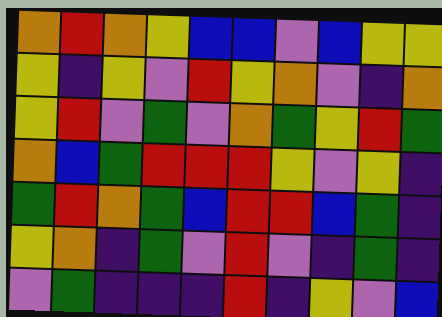[["orange", "red", "orange", "yellow", "blue", "blue", "violet", "blue", "yellow", "yellow"], ["yellow", "indigo", "yellow", "violet", "red", "yellow", "orange", "violet", "indigo", "orange"], ["yellow", "red", "violet", "green", "violet", "orange", "green", "yellow", "red", "green"], ["orange", "blue", "green", "red", "red", "red", "yellow", "violet", "yellow", "indigo"], ["green", "red", "orange", "green", "blue", "red", "red", "blue", "green", "indigo"], ["yellow", "orange", "indigo", "green", "violet", "red", "violet", "indigo", "green", "indigo"], ["violet", "green", "indigo", "indigo", "indigo", "red", "indigo", "yellow", "violet", "blue"]]